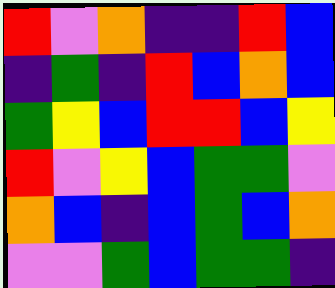[["red", "violet", "orange", "indigo", "indigo", "red", "blue"], ["indigo", "green", "indigo", "red", "blue", "orange", "blue"], ["green", "yellow", "blue", "red", "red", "blue", "yellow"], ["red", "violet", "yellow", "blue", "green", "green", "violet"], ["orange", "blue", "indigo", "blue", "green", "blue", "orange"], ["violet", "violet", "green", "blue", "green", "green", "indigo"]]